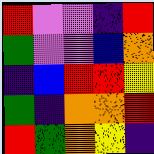[["red", "violet", "violet", "indigo", "red"], ["green", "violet", "violet", "blue", "orange"], ["indigo", "blue", "red", "red", "yellow"], ["green", "indigo", "orange", "orange", "red"], ["red", "green", "orange", "yellow", "indigo"]]